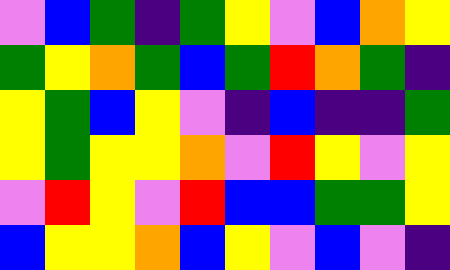[["violet", "blue", "green", "indigo", "green", "yellow", "violet", "blue", "orange", "yellow"], ["green", "yellow", "orange", "green", "blue", "green", "red", "orange", "green", "indigo"], ["yellow", "green", "blue", "yellow", "violet", "indigo", "blue", "indigo", "indigo", "green"], ["yellow", "green", "yellow", "yellow", "orange", "violet", "red", "yellow", "violet", "yellow"], ["violet", "red", "yellow", "violet", "red", "blue", "blue", "green", "green", "yellow"], ["blue", "yellow", "yellow", "orange", "blue", "yellow", "violet", "blue", "violet", "indigo"]]